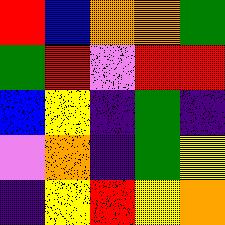[["red", "blue", "orange", "orange", "green"], ["green", "red", "violet", "red", "red"], ["blue", "yellow", "indigo", "green", "indigo"], ["violet", "orange", "indigo", "green", "yellow"], ["indigo", "yellow", "red", "yellow", "orange"]]